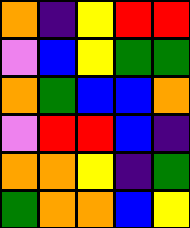[["orange", "indigo", "yellow", "red", "red"], ["violet", "blue", "yellow", "green", "green"], ["orange", "green", "blue", "blue", "orange"], ["violet", "red", "red", "blue", "indigo"], ["orange", "orange", "yellow", "indigo", "green"], ["green", "orange", "orange", "blue", "yellow"]]